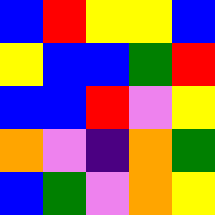[["blue", "red", "yellow", "yellow", "blue"], ["yellow", "blue", "blue", "green", "red"], ["blue", "blue", "red", "violet", "yellow"], ["orange", "violet", "indigo", "orange", "green"], ["blue", "green", "violet", "orange", "yellow"]]